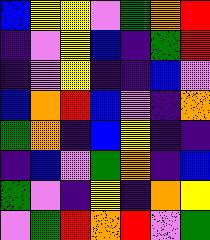[["blue", "yellow", "yellow", "violet", "green", "orange", "red"], ["indigo", "violet", "yellow", "blue", "indigo", "green", "red"], ["indigo", "violet", "yellow", "indigo", "indigo", "blue", "violet"], ["blue", "orange", "red", "blue", "violet", "indigo", "orange"], ["green", "orange", "indigo", "blue", "yellow", "indigo", "indigo"], ["indigo", "blue", "violet", "green", "orange", "indigo", "blue"], ["green", "violet", "indigo", "yellow", "indigo", "orange", "yellow"], ["violet", "green", "red", "orange", "red", "violet", "green"]]